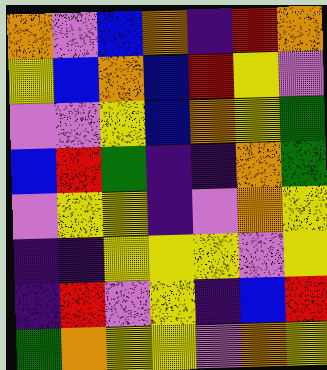[["orange", "violet", "blue", "orange", "indigo", "red", "orange"], ["yellow", "blue", "orange", "blue", "red", "yellow", "violet"], ["violet", "violet", "yellow", "blue", "orange", "yellow", "green"], ["blue", "red", "green", "indigo", "indigo", "orange", "green"], ["violet", "yellow", "yellow", "indigo", "violet", "orange", "yellow"], ["indigo", "indigo", "yellow", "yellow", "yellow", "violet", "yellow"], ["indigo", "red", "violet", "yellow", "indigo", "blue", "red"], ["green", "orange", "yellow", "yellow", "violet", "orange", "yellow"]]